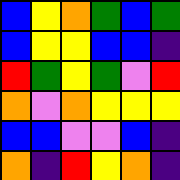[["blue", "yellow", "orange", "green", "blue", "green"], ["blue", "yellow", "yellow", "blue", "blue", "indigo"], ["red", "green", "yellow", "green", "violet", "red"], ["orange", "violet", "orange", "yellow", "yellow", "yellow"], ["blue", "blue", "violet", "violet", "blue", "indigo"], ["orange", "indigo", "red", "yellow", "orange", "indigo"]]